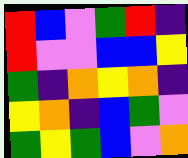[["red", "blue", "violet", "green", "red", "indigo"], ["red", "violet", "violet", "blue", "blue", "yellow"], ["green", "indigo", "orange", "yellow", "orange", "indigo"], ["yellow", "orange", "indigo", "blue", "green", "violet"], ["green", "yellow", "green", "blue", "violet", "orange"]]